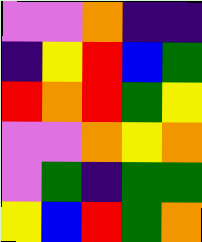[["violet", "violet", "orange", "indigo", "indigo"], ["indigo", "yellow", "red", "blue", "green"], ["red", "orange", "red", "green", "yellow"], ["violet", "violet", "orange", "yellow", "orange"], ["violet", "green", "indigo", "green", "green"], ["yellow", "blue", "red", "green", "orange"]]